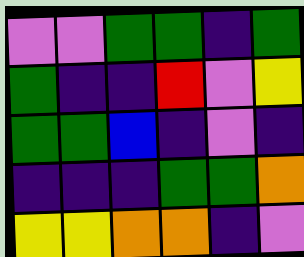[["violet", "violet", "green", "green", "indigo", "green"], ["green", "indigo", "indigo", "red", "violet", "yellow"], ["green", "green", "blue", "indigo", "violet", "indigo"], ["indigo", "indigo", "indigo", "green", "green", "orange"], ["yellow", "yellow", "orange", "orange", "indigo", "violet"]]